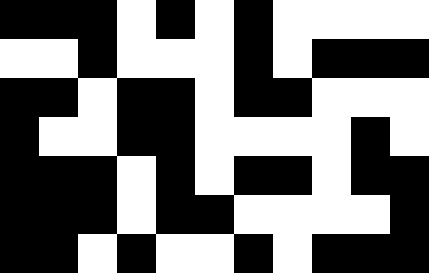[["black", "black", "black", "white", "black", "white", "black", "white", "white", "white", "white"], ["white", "white", "black", "white", "white", "white", "black", "white", "black", "black", "black"], ["black", "black", "white", "black", "black", "white", "black", "black", "white", "white", "white"], ["black", "white", "white", "black", "black", "white", "white", "white", "white", "black", "white"], ["black", "black", "black", "white", "black", "white", "black", "black", "white", "black", "black"], ["black", "black", "black", "white", "black", "black", "white", "white", "white", "white", "black"], ["black", "black", "white", "black", "white", "white", "black", "white", "black", "black", "black"]]